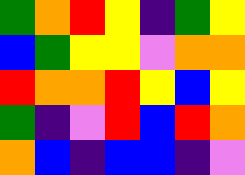[["green", "orange", "red", "yellow", "indigo", "green", "yellow"], ["blue", "green", "yellow", "yellow", "violet", "orange", "orange"], ["red", "orange", "orange", "red", "yellow", "blue", "yellow"], ["green", "indigo", "violet", "red", "blue", "red", "orange"], ["orange", "blue", "indigo", "blue", "blue", "indigo", "violet"]]